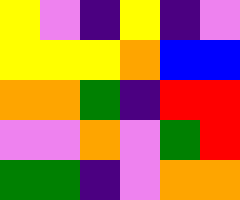[["yellow", "violet", "indigo", "yellow", "indigo", "violet"], ["yellow", "yellow", "yellow", "orange", "blue", "blue"], ["orange", "orange", "green", "indigo", "red", "red"], ["violet", "violet", "orange", "violet", "green", "red"], ["green", "green", "indigo", "violet", "orange", "orange"]]